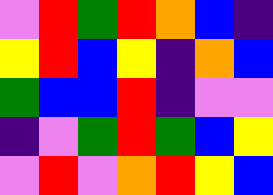[["violet", "red", "green", "red", "orange", "blue", "indigo"], ["yellow", "red", "blue", "yellow", "indigo", "orange", "blue"], ["green", "blue", "blue", "red", "indigo", "violet", "violet"], ["indigo", "violet", "green", "red", "green", "blue", "yellow"], ["violet", "red", "violet", "orange", "red", "yellow", "blue"]]